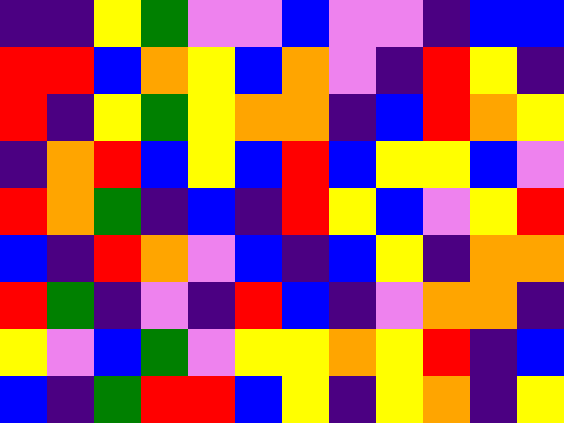[["indigo", "indigo", "yellow", "green", "violet", "violet", "blue", "violet", "violet", "indigo", "blue", "blue"], ["red", "red", "blue", "orange", "yellow", "blue", "orange", "violet", "indigo", "red", "yellow", "indigo"], ["red", "indigo", "yellow", "green", "yellow", "orange", "orange", "indigo", "blue", "red", "orange", "yellow"], ["indigo", "orange", "red", "blue", "yellow", "blue", "red", "blue", "yellow", "yellow", "blue", "violet"], ["red", "orange", "green", "indigo", "blue", "indigo", "red", "yellow", "blue", "violet", "yellow", "red"], ["blue", "indigo", "red", "orange", "violet", "blue", "indigo", "blue", "yellow", "indigo", "orange", "orange"], ["red", "green", "indigo", "violet", "indigo", "red", "blue", "indigo", "violet", "orange", "orange", "indigo"], ["yellow", "violet", "blue", "green", "violet", "yellow", "yellow", "orange", "yellow", "red", "indigo", "blue"], ["blue", "indigo", "green", "red", "red", "blue", "yellow", "indigo", "yellow", "orange", "indigo", "yellow"]]